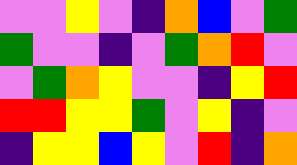[["violet", "violet", "yellow", "violet", "indigo", "orange", "blue", "violet", "green"], ["green", "violet", "violet", "indigo", "violet", "green", "orange", "red", "violet"], ["violet", "green", "orange", "yellow", "violet", "violet", "indigo", "yellow", "red"], ["red", "red", "yellow", "yellow", "green", "violet", "yellow", "indigo", "violet"], ["indigo", "yellow", "yellow", "blue", "yellow", "violet", "red", "indigo", "orange"]]